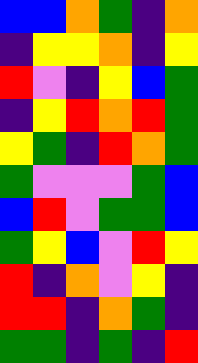[["blue", "blue", "orange", "green", "indigo", "orange"], ["indigo", "yellow", "yellow", "orange", "indigo", "yellow"], ["red", "violet", "indigo", "yellow", "blue", "green"], ["indigo", "yellow", "red", "orange", "red", "green"], ["yellow", "green", "indigo", "red", "orange", "green"], ["green", "violet", "violet", "violet", "green", "blue"], ["blue", "red", "violet", "green", "green", "blue"], ["green", "yellow", "blue", "violet", "red", "yellow"], ["red", "indigo", "orange", "violet", "yellow", "indigo"], ["red", "red", "indigo", "orange", "green", "indigo"], ["green", "green", "indigo", "green", "indigo", "red"]]